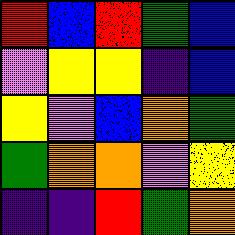[["red", "blue", "red", "green", "blue"], ["violet", "yellow", "yellow", "indigo", "blue"], ["yellow", "violet", "blue", "orange", "green"], ["green", "orange", "orange", "violet", "yellow"], ["indigo", "indigo", "red", "green", "orange"]]